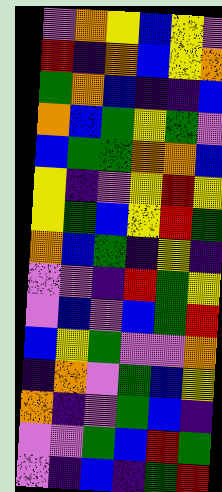[["violet", "orange", "yellow", "blue", "yellow", "violet"], ["red", "indigo", "orange", "blue", "yellow", "orange"], ["green", "orange", "blue", "indigo", "indigo", "blue"], ["orange", "blue", "green", "yellow", "green", "violet"], ["blue", "green", "green", "orange", "orange", "blue"], ["yellow", "indigo", "violet", "yellow", "red", "yellow"], ["yellow", "green", "blue", "yellow", "red", "green"], ["orange", "blue", "green", "indigo", "yellow", "indigo"], ["violet", "violet", "indigo", "red", "green", "yellow"], ["violet", "blue", "violet", "blue", "green", "red"], ["blue", "yellow", "green", "violet", "violet", "orange"], ["indigo", "orange", "violet", "green", "blue", "yellow"], ["orange", "indigo", "violet", "green", "blue", "indigo"], ["violet", "violet", "green", "blue", "red", "green"], ["violet", "indigo", "blue", "indigo", "green", "red"]]